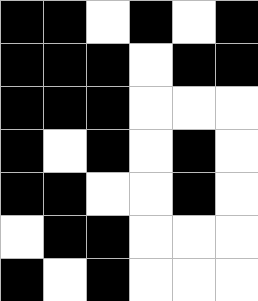[["black", "black", "white", "black", "white", "black"], ["black", "black", "black", "white", "black", "black"], ["black", "black", "black", "white", "white", "white"], ["black", "white", "black", "white", "black", "white"], ["black", "black", "white", "white", "black", "white"], ["white", "black", "black", "white", "white", "white"], ["black", "white", "black", "white", "white", "white"]]